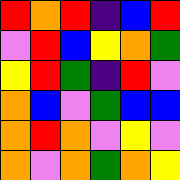[["red", "orange", "red", "indigo", "blue", "red"], ["violet", "red", "blue", "yellow", "orange", "green"], ["yellow", "red", "green", "indigo", "red", "violet"], ["orange", "blue", "violet", "green", "blue", "blue"], ["orange", "red", "orange", "violet", "yellow", "violet"], ["orange", "violet", "orange", "green", "orange", "yellow"]]